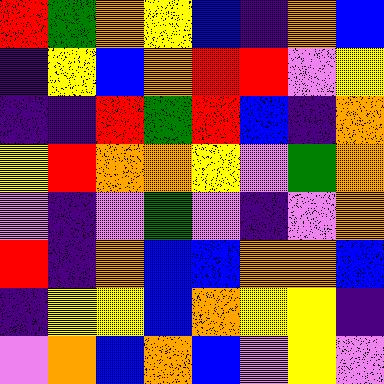[["red", "green", "orange", "yellow", "blue", "indigo", "orange", "blue"], ["indigo", "yellow", "blue", "orange", "red", "red", "violet", "yellow"], ["indigo", "indigo", "red", "green", "red", "blue", "indigo", "orange"], ["yellow", "red", "orange", "orange", "yellow", "violet", "green", "orange"], ["violet", "indigo", "violet", "green", "violet", "indigo", "violet", "orange"], ["red", "indigo", "orange", "blue", "blue", "orange", "orange", "blue"], ["indigo", "yellow", "yellow", "blue", "orange", "yellow", "yellow", "indigo"], ["violet", "orange", "blue", "orange", "blue", "violet", "yellow", "violet"]]